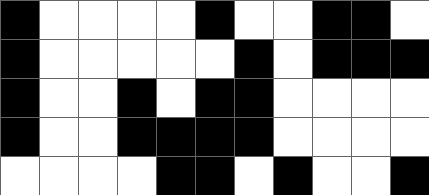[["black", "white", "white", "white", "white", "black", "white", "white", "black", "black", "white"], ["black", "white", "white", "white", "white", "white", "black", "white", "black", "black", "black"], ["black", "white", "white", "black", "white", "black", "black", "white", "white", "white", "white"], ["black", "white", "white", "black", "black", "black", "black", "white", "white", "white", "white"], ["white", "white", "white", "white", "black", "black", "white", "black", "white", "white", "black"]]